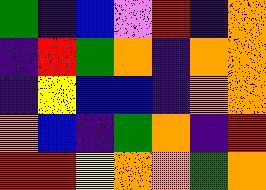[["green", "indigo", "blue", "violet", "red", "indigo", "orange"], ["indigo", "red", "green", "orange", "indigo", "orange", "orange"], ["indigo", "yellow", "blue", "blue", "indigo", "orange", "orange"], ["orange", "blue", "indigo", "green", "orange", "indigo", "red"], ["red", "red", "yellow", "orange", "orange", "green", "orange"]]